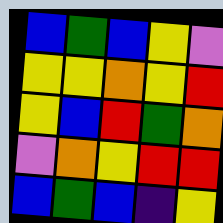[["blue", "green", "blue", "yellow", "violet"], ["yellow", "yellow", "orange", "yellow", "red"], ["yellow", "blue", "red", "green", "orange"], ["violet", "orange", "yellow", "red", "red"], ["blue", "green", "blue", "indigo", "yellow"]]